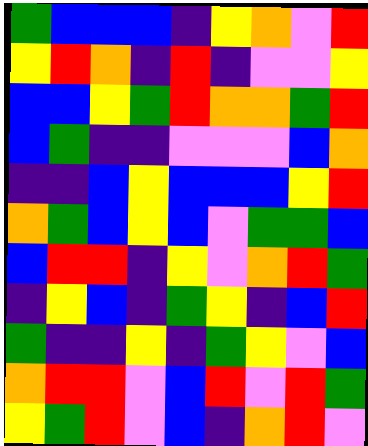[["green", "blue", "blue", "blue", "indigo", "yellow", "orange", "violet", "red"], ["yellow", "red", "orange", "indigo", "red", "indigo", "violet", "violet", "yellow"], ["blue", "blue", "yellow", "green", "red", "orange", "orange", "green", "red"], ["blue", "green", "indigo", "indigo", "violet", "violet", "violet", "blue", "orange"], ["indigo", "indigo", "blue", "yellow", "blue", "blue", "blue", "yellow", "red"], ["orange", "green", "blue", "yellow", "blue", "violet", "green", "green", "blue"], ["blue", "red", "red", "indigo", "yellow", "violet", "orange", "red", "green"], ["indigo", "yellow", "blue", "indigo", "green", "yellow", "indigo", "blue", "red"], ["green", "indigo", "indigo", "yellow", "indigo", "green", "yellow", "violet", "blue"], ["orange", "red", "red", "violet", "blue", "red", "violet", "red", "green"], ["yellow", "green", "red", "violet", "blue", "indigo", "orange", "red", "violet"]]